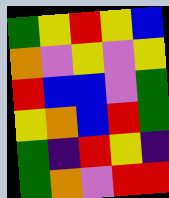[["green", "yellow", "red", "yellow", "blue"], ["orange", "violet", "yellow", "violet", "yellow"], ["red", "blue", "blue", "violet", "green"], ["yellow", "orange", "blue", "red", "green"], ["green", "indigo", "red", "yellow", "indigo"], ["green", "orange", "violet", "red", "red"]]